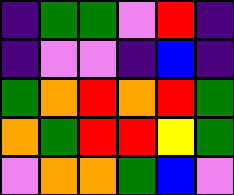[["indigo", "green", "green", "violet", "red", "indigo"], ["indigo", "violet", "violet", "indigo", "blue", "indigo"], ["green", "orange", "red", "orange", "red", "green"], ["orange", "green", "red", "red", "yellow", "green"], ["violet", "orange", "orange", "green", "blue", "violet"]]